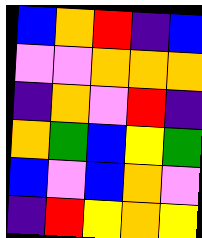[["blue", "orange", "red", "indigo", "blue"], ["violet", "violet", "orange", "orange", "orange"], ["indigo", "orange", "violet", "red", "indigo"], ["orange", "green", "blue", "yellow", "green"], ["blue", "violet", "blue", "orange", "violet"], ["indigo", "red", "yellow", "orange", "yellow"]]